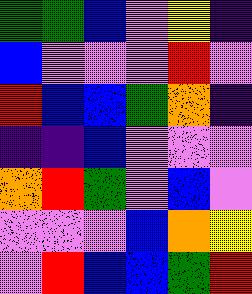[["green", "green", "blue", "violet", "yellow", "indigo"], ["blue", "violet", "violet", "violet", "red", "violet"], ["red", "blue", "blue", "green", "orange", "indigo"], ["indigo", "indigo", "blue", "violet", "violet", "violet"], ["orange", "red", "green", "violet", "blue", "violet"], ["violet", "violet", "violet", "blue", "orange", "yellow"], ["violet", "red", "blue", "blue", "green", "red"]]